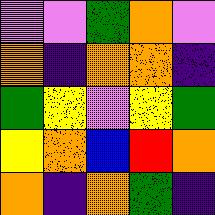[["violet", "violet", "green", "orange", "violet"], ["orange", "indigo", "orange", "orange", "indigo"], ["green", "yellow", "violet", "yellow", "green"], ["yellow", "orange", "blue", "red", "orange"], ["orange", "indigo", "orange", "green", "indigo"]]